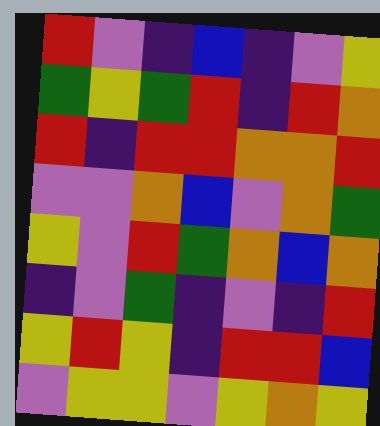[["red", "violet", "indigo", "blue", "indigo", "violet", "yellow"], ["green", "yellow", "green", "red", "indigo", "red", "orange"], ["red", "indigo", "red", "red", "orange", "orange", "red"], ["violet", "violet", "orange", "blue", "violet", "orange", "green"], ["yellow", "violet", "red", "green", "orange", "blue", "orange"], ["indigo", "violet", "green", "indigo", "violet", "indigo", "red"], ["yellow", "red", "yellow", "indigo", "red", "red", "blue"], ["violet", "yellow", "yellow", "violet", "yellow", "orange", "yellow"]]